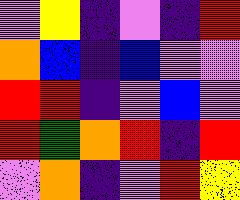[["violet", "yellow", "indigo", "violet", "indigo", "red"], ["orange", "blue", "indigo", "blue", "violet", "violet"], ["red", "red", "indigo", "violet", "blue", "violet"], ["red", "green", "orange", "red", "indigo", "red"], ["violet", "orange", "indigo", "violet", "red", "yellow"]]